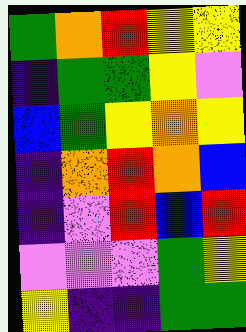[["green", "orange", "red", "yellow", "yellow"], ["indigo", "green", "green", "yellow", "violet"], ["blue", "green", "yellow", "orange", "yellow"], ["indigo", "orange", "red", "orange", "blue"], ["indigo", "violet", "red", "blue", "red"], ["violet", "violet", "violet", "green", "yellow"], ["yellow", "indigo", "indigo", "green", "green"]]